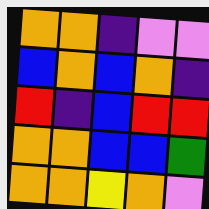[["orange", "orange", "indigo", "violet", "violet"], ["blue", "orange", "blue", "orange", "indigo"], ["red", "indigo", "blue", "red", "red"], ["orange", "orange", "blue", "blue", "green"], ["orange", "orange", "yellow", "orange", "violet"]]